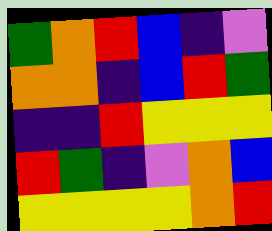[["green", "orange", "red", "blue", "indigo", "violet"], ["orange", "orange", "indigo", "blue", "red", "green"], ["indigo", "indigo", "red", "yellow", "yellow", "yellow"], ["red", "green", "indigo", "violet", "orange", "blue"], ["yellow", "yellow", "yellow", "yellow", "orange", "red"]]